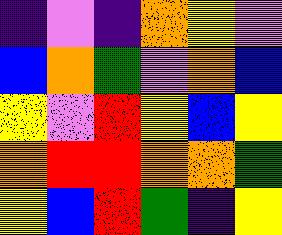[["indigo", "violet", "indigo", "orange", "yellow", "violet"], ["blue", "orange", "green", "violet", "orange", "blue"], ["yellow", "violet", "red", "yellow", "blue", "yellow"], ["orange", "red", "red", "orange", "orange", "green"], ["yellow", "blue", "red", "green", "indigo", "yellow"]]